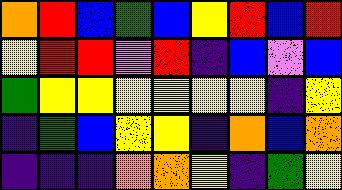[["orange", "red", "blue", "green", "blue", "yellow", "red", "blue", "red"], ["yellow", "red", "red", "violet", "red", "indigo", "blue", "violet", "blue"], ["green", "yellow", "yellow", "yellow", "yellow", "yellow", "yellow", "indigo", "yellow"], ["indigo", "green", "blue", "yellow", "yellow", "indigo", "orange", "blue", "orange"], ["indigo", "indigo", "indigo", "orange", "orange", "yellow", "indigo", "green", "yellow"]]